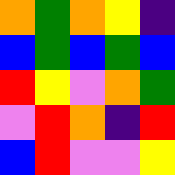[["orange", "green", "orange", "yellow", "indigo"], ["blue", "green", "blue", "green", "blue"], ["red", "yellow", "violet", "orange", "green"], ["violet", "red", "orange", "indigo", "red"], ["blue", "red", "violet", "violet", "yellow"]]